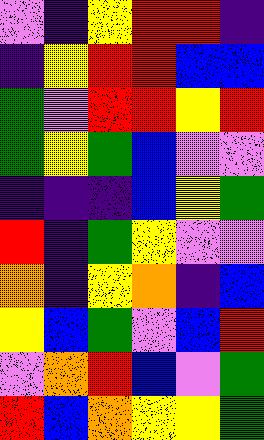[["violet", "indigo", "yellow", "red", "red", "indigo"], ["indigo", "yellow", "red", "red", "blue", "blue"], ["green", "violet", "red", "red", "yellow", "red"], ["green", "yellow", "green", "blue", "violet", "violet"], ["indigo", "indigo", "indigo", "blue", "yellow", "green"], ["red", "indigo", "green", "yellow", "violet", "violet"], ["orange", "indigo", "yellow", "orange", "indigo", "blue"], ["yellow", "blue", "green", "violet", "blue", "red"], ["violet", "orange", "red", "blue", "violet", "green"], ["red", "blue", "orange", "yellow", "yellow", "green"]]